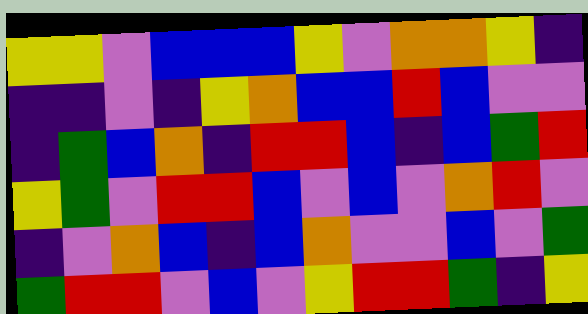[["yellow", "yellow", "violet", "blue", "blue", "blue", "yellow", "violet", "orange", "orange", "yellow", "indigo"], ["indigo", "indigo", "violet", "indigo", "yellow", "orange", "blue", "blue", "red", "blue", "violet", "violet"], ["indigo", "green", "blue", "orange", "indigo", "red", "red", "blue", "indigo", "blue", "green", "red"], ["yellow", "green", "violet", "red", "red", "blue", "violet", "blue", "violet", "orange", "red", "violet"], ["indigo", "violet", "orange", "blue", "indigo", "blue", "orange", "violet", "violet", "blue", "violet", "green"], ["green", "red", "red", "violet", "blue", "violet", "yellow", "red", "red", "green", "indigo", "yellow"]]